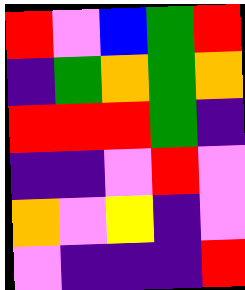[["red", "violet", "blue", "green", "red"], ["indigo", "green", "orange", "green", "orange"], ["red", "red", "red", "green", "indigo"], ["indigo", "indigo", "violet", "red", "violet"], ["orange", "violet", "yellow", "indigo", "violet"], ["violet", "indigo", "indigo", "indigo", "red"]]